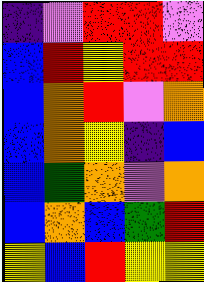[["indigo", "violet", "red", "red", "violet"], ["blue", "red", "yellow", "red", "red"], ["blue", "orange", "red", "violet", "orange"], ["blue", "orange", "yellow", "indigo", "blue"], ["blue", "green", "orange", "violet", "orange"], ["blue", "orange", "blue", "green", "red"], ["yellow", "blue", "red", "yellow", "yellow"]]